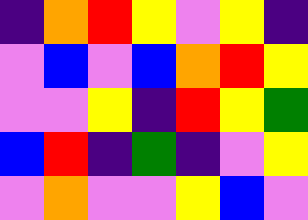[["indigo", "orange", "red", "yellow", "violet", "yellow", "indigo"], ["violet", "blue", "violet", "blue", "orange", "red", "yellow"], ["violet", "violet", "yellow", "indigo", "red", "yellow", "green"], ["blue", "red", "indigo", "green", "indigo", "violet", "yellow"], ["violet", "orange", "violet", "violet", "yellow", "blue", "violet"]]